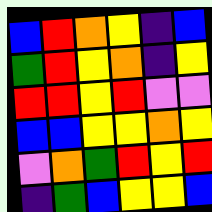[["blue", "red", "orange", "yellow", "indigo", "blue"], ["green", "red", "yellow", "orange", "indigo", "yellow"], ["red", "red", "yellow", "red", "violet", "violet"], ["blue", "blue", "yellow", "yellow", "orange", "yellow"], ["violet", "orange", "green", "red", "yellow", "red"], ["indigo", "green", "blue", "yellow", "yellow", "blue"]]